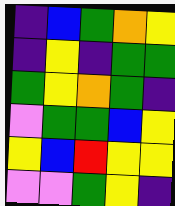[["indigo", "blue", "green", "orange", "yellow"], ["indigo", "yellow", "indigo", "green", "green"], ["green", "yellow", "orange", "green", "indigo"], ["violet", "green", "green", "blue", "yellow"], ["yellow", "blue", "red", "yellow", "yellow"], ["violet", "violet", "green", "yellow", "indigo"]]